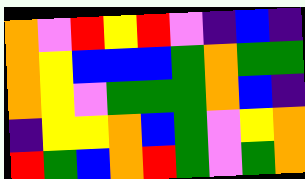[["orange", "violet", "red", "yellow", "red", "violet", "indigo", "blue", "indigo"], ["orange", "yellow", "blue", "blue", "blue", "green", "orange", "green", "green"], ["orange", "yellow", "violet", "green", "green", "green", "orange", "blue", "indigo"], ["indigo", "yellow", "yellow", "orange", "blue", "green", "violet", "yellow", "orange"], ["red", "green", "blue", "orange", "red", "green", "violet", "green", "orange"]]